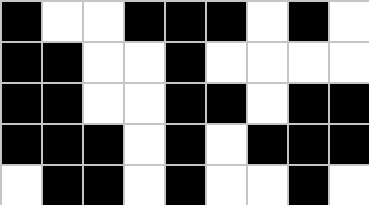[["black", "white", "white", "black", "black", "black", "white", "black", "white"], ["black", "black", "white", "white", "black", "white", "white", "white", "white"], ["black", "black", "white", "white", "black", "black", "white", "black", "black"], ["black", "black", "black", "white", "black", "white", "black", "black", "black"], ["white", "black", "black", "white", "black", "white", "white", "black", "white"]]